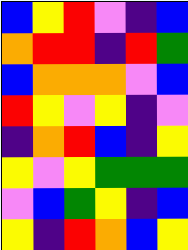[["blue", "yellow", "red", "violet", "indigo", "blue"], ["orange", "red", "red", "indigo", "red", "green"], ["blue", "orange", "orange", "orange", "violet", "blue"], ["red", "yellow", "violet", "yellow", "indigo", "violet"], ["indigo", "orange", "red", "blue", "indigo", "yellow"], ["yellow", "violet", "yellow", "green", "green", "green"], ["violet", "blue", "green", "yellow", "indigo", "blue"], ["yellow", "indigo", "red", "orange", "blue", "yellow"]]